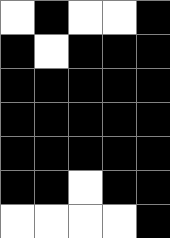[["white", "black", "white", "white", "black"], ["black", "white", "black", "black", "black"], ["black", "black", "black", "black", "black"], ["black", "black", "black", "black", "black"], ["black", "black", "black", "black", "black"], ["black", "black", "white", "black", "black"], ["white", "white", "white", "white", "black"]]